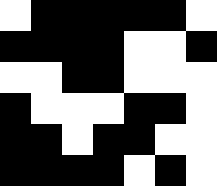[["white", "black", "black", "black", "black", "black", "white"], ["black", "black", "black", "black", "white", "white", "black"], ["white", "white", "black", "black", "white", "white", "white"], ["black", "white", "white", "white", "black", "black", "white"], ["black", "black", "white", "black", "black", "white", "white"], ["black", "black", "black", "black", "white", "black", "white"]]